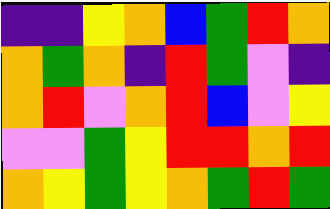[["indigo", "indigo", "yellow", "orange", "blue", "green", "red", "orange"], ["orange", "green", "orange", "indigo", "red", "green", "violet", "indigo"], ["orange", "red", "violet", "orange", "red", "blue", "violet", "yellow"], ["violet", "violet", "green", "yellow", "red", "red", "orange", "red"], ["orange", "yellow", "green", "yellow", "orange", "green", "red", "green"]]